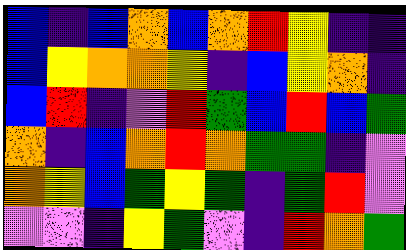[["blue", "indigo", "blue", "orange", "blue", "orange", "red", "yellow", "indigo", "indigo"], ["blue", "yellow", "orange", "orange", "yellow", "indigo", "blue", "yellow", "orange", "indigo"], ["blue", "red", "indigo", "violet", "red", "green", "blue", "red", "blue", "green"], ["orange", "indigo", "blue", "orange", "red", "orange", "green", "green", "indigo", "violet"], ["orange", "yellow", "blue", "green", "yellow", "green", "indigo", "green", "red", "violet"], ["violet", "violet", "indigo", "yellow", "green", "violet", "indigo", "red", "orange", "green"]]